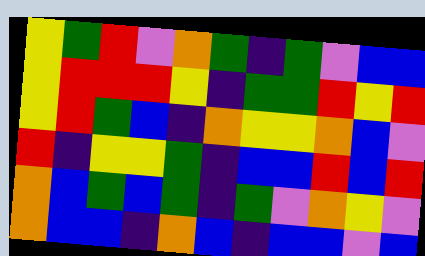[["yellow", "green", "red", "violet", "orange", "green", "indigo", "green", "violet", "blue", "blue"], ["yellow", "red", "red", "red", "yellow", "indigo", "green", "green", "red", "yellow", "red"], ["yellow", "red", "green", "blue", "indigo", "orange", "yellow", "yellow", "orange", "blue", "violet"], ["red", "indigo", "yellow", "yellow", "green", "indigo", "blue", "blue", "red", "blue", "red"], ["orange", "blue", "green", "blue", "green", "indigo", "green", "violet", "orange", "yellow", "violet"], ["orange", "blue", "blue", "indigo", "orange", "blue", "indigo", "blue", "blue", "violet", "blue"]]